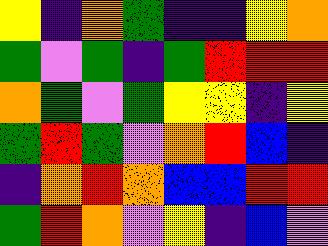[["yellow", "indigo", "orange", "green", "indigo", "indigo", "yellow", "orange"], ["green", "violet", "green", "indigo", "green", "red", "red", "red"], ["orange", "green", "violet", "green", "yellow", "yellow", "indigo", "yellow"], ["green", "red", "green", "violet", "orange", "red", "blue", "indigo"], ["indigo", "orange", "red", "orange", "blue", "blue", "red", "red"], ["green", "red", "orange", "violet", "yellow", "indigo", "blue", "violet"]]